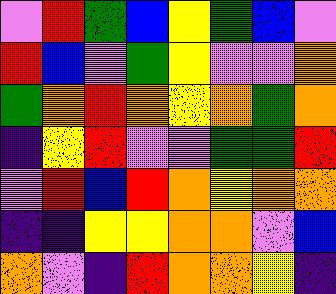[["violet", "red", "green", "blue", "yellow", "green", "blue", "violet"], ["red", "blue", "violet", "green", "yellow", "violet", "violet", "orange"], ["green", "orange", "red", "orange", "yellow", "orange", "green", "orange"], ["indigo", "yellow", "red", "violet", "violet", "green", "green", "red"], ["violet", "red", "blue", "red", "orange", "yellow", "orange", "orange"], ["indigo", "indigo", "yellow", "yellow", "orange", "orange", "violet", "blue"], ["orange", "violet", "indigo", "red", "orange", "orange", "yellow", "indigo"]]